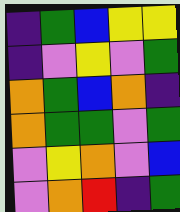[["indigo", "green", "blue", "yellow", "yellow"], ["indigo", "violet", "yellow", "violet", "green"], ["orange", "green", "blue", "orange", "indigo"], ["orange", "green", "green", "violet", "green"], ["violet", "yellow", "orange", "violet", "blue"], ["violet", "orange", "red", "indigo", "green"]]